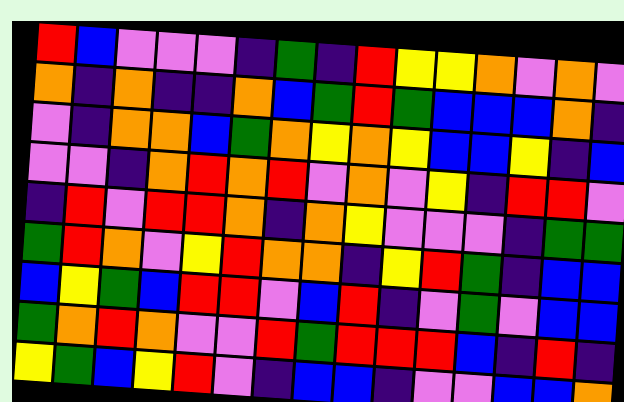[["red", "blue", "violet", "violet", "violet", "indigo", "green", "indigo", "red", "yellow", "yellow", "orange", "violet", "orange", "violet"], ["orange", "indigo", "orange", "indigo", "indigo", "orange", "blue", "green", "red", "green", "blue", "blue", "blue", "orange", "indigo"], ["violet", "indigo", "orange", "orange", "blue", "green", "orange", "yellow", "orange", "yellow", "blue", "blue", "yellow", "indigo", "blue"], ["violet", "violet", "indigo", "orange", "red", "orange", "red", "violet", "orange", "violet", "yellow", "indigo", "red", "red", "violet"], ["indigo", "red", "violet", "red", "red", "orange", "indigo", "orange", "yellow", "violet", "violet", "violet", "indigo", "green", "green"], ["green", "red", "orange", "violet", "yellow", "red", "orange", "orange", "indigo", "yellow", "red", "green", "indigo", "blue", "blue"], ["blue", "yellow", "green", "blue", "red", "red", "violet", "blue", "red", "indigo", "violet", "green", "violet", "blue", "blue"], ["green", "orange", "red", "orange", "violet", "violet", "red", "green", "red", "red", "red", "blue", "indigo", "red", "indigo"], ["yellow", "green", "blue", "yellow", "red", "violet", "indigo", "blue", "blue", "indigo", "violet", "violet", "blue", "blue", "orange"]]